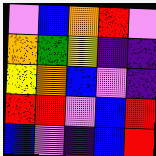[["violet", "blue", "orange", "red", "violet"], ["orange", "green", "yellow", "indigo", "indigo"], ["yellow", "orange", "blue", "violet", "indigo"], ["red", "red", "violet", "blue", "red"], ["blue", "violet", "indigo", "blue", "red"]]